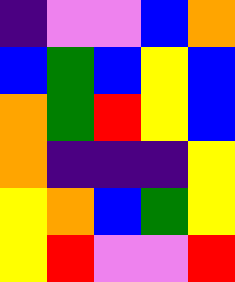[["indigo", "violet", "violet", "blue", "orange"], ["blue", "green", "blue", "yellow", "blue"], ["orange", "green", "red", "yellow", "blue"], ["orange", "indigo", "indigo", "indigo", "yellow"], ["yellow", "orange", "blue", "green", "yellow"], ["yellow", "red", "violet", "violet", "red"]]